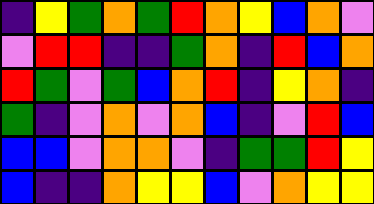[["indigo", "yellow", "green", "orange", "green", "red", "orange", "yellow", "blue", "orange", "violet"], ["violet", "red", "red", "indigo", "indigo", "green", "orange", "indigo", "red", "blue", "orange"], ["red", "green", "violet", "green", "blue", "orange", "red", "indigo", "yellow", "orange", "indigo"], ["green", "indigo", "violet", "orange", "violet", "orange", "blue", "indigo", "violet", "red", "blue"], ["blue", "blue", "violet", "orange", "orange", "violet", "indigo", "green", "green", "red", "yellow"], ["blue", "indigo", "indigo", "orange", "yellow", "yellow", "blue", "violet", "orange", "yellow", "yellow"]]